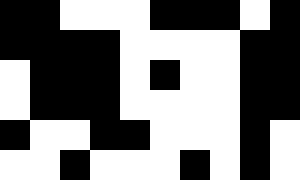[["black", "black", "white", "white", "white", "black", "black", "black", "white", "black"], ["black", "black", "black", "black", "white", "white", "white", "white", "black", "black"], ["white", "black", "black", "black", "white", "black", "white", "white", "black", "black"], ["white", "black", "black", "black", "white", "white", "white", "white", "black", "black"], ["black", "white", "white", "black", "black", "white", "white", "white", "black", "white"], ["white", "white", "black", "white", "white", "white", "black", "white", "black", "white"]]